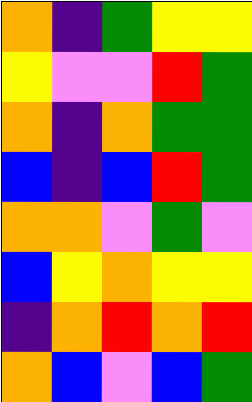[["orange", "indigo", "green", "yellow", "yellow"], ["yellow", "violet", "violet", "red", "green"], ["orange", "indigo", "orange", "green", "green"], ["blue", "indigo", "blue", "red", "green"], ["orange", "orange", "violet", "green", "violet"], ["blue", "yellow", "orange", "yellow", "yellow"], ["indigo", "orange", "red", "orange", "red"], ["orange", "blue", "violet", "blue", "green"]]